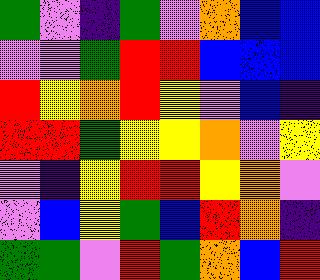[["green", "violet", "indigo", "green", "violet", "orange", "blue", "blue"], ["violet", "violet", "green", "red", "red", "blue", "blue", "blue"], ["red", "yellow", "orange", "red", "yellow", "violet", "blue", "indigo"], ["red", "red", "green", "yellow", "yellow", "orange", "violet", "yellow"], ["violet", "indigo", "yellow", "red", "red", "yellow", "orange", "violet"], ["violet", "blue", "yellow", "green", "blue", "red", "orange", "indigo"], ["green", "green", "violet", "red", "green", "orange", "blue", "red"]]